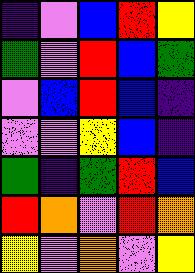[["indigo", "violet", "blue", "red", "yellow"], ["green", "violet", "red", "blue", "green"], ["violet", "blue", "red", "blue", "indigo"], ["violet", "violet", "yellow", "blue", "indigo"], ["green", "indigo", "green", "red", "blue"], ["red", "orange", "violet", "red", "orange"], ["yellow", "violet", "orange", "violet", "yellow"]]